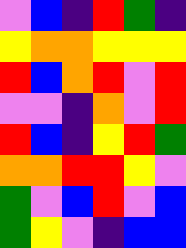[["violet", "blue", "indigo", "red", "green", "indigo"], ["yellow", "orange", "orange", "yellow", "yellow", "yellow"], ["red", "blue", "orange", "red", "violet", "red"], ["violet", "violet", "indigo", "orange", "violet", "red"], ["red", "blue", "indigo", "yellow", "red", "green"], ["orange", "orange", "red", "red", "yellow", "violet"], ["green", "violet", "blue", "red", "violet", "blue"], ["green", "yellow", "violet", "indigo", "blue", "blue"]]